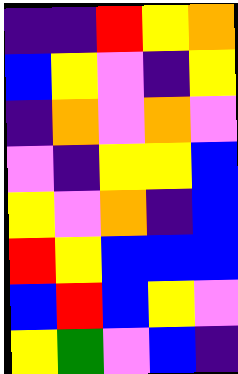[["indigo", "indigo", "red", "yellow", "orange"], ["blue", "yellow", "violet", "indigo", "yellow"], ["indigo", "orange", "violet", "orange", "violet"], ["violet", "indigo", "yellow", "yellow", "blue"], ["yellow", "violet", "orange", "indigo", "blue"], ["red", "yellow", "blue", "blue", "blue"], ["blue", "red", "blue", "yellow", "violet"], ["yellow", "green", "violet", "blue", "indigo"]]